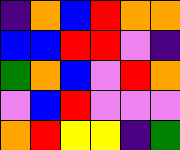[["indigo", "orange", "blue", "red", "orange", "orange"], ["blue", "blue", "red", "red", "violet", "indigo"], ["green", "orange", "blue", "violet", "red", "orange"], ["violet", "blue", "red", "violet", "violet", "violet"], ["orange", "red", "yellow", "yellow", "indigo", "green"]]